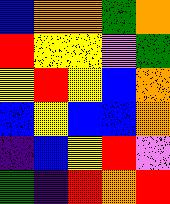[["blue", "orange", "orange", "green", "orange"], ["red", "yellow", "yellow", "violet", "green"], ["yellow", "red", "yellow", "blue", "orange"], ["blue", "yellow", "blue", "blue", "orange"], ["indigo", "blue", "yellow", "red", "violet"], ["green", "indigo", "red", "orange", "red"]]